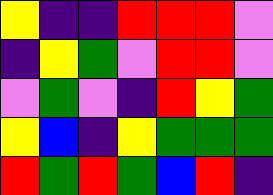[["yellow", "indigo", "indigo", "red", "red", "red", "violet"], ["indigo", "yellow", "green", "violet", "red", "red", "violet"], ["violet", "green", "violet", "indigo", "red", "yellow", "green"], ["yellow", "blue", "indigo", "yellow", "green", "green", "green"], ["red", "green", "red", "green", "blue", "red", "indigo"]]